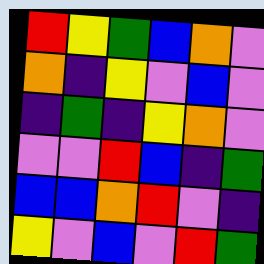[["red", "yellow", "green", "blue", "orange", "violet"], ["orange", "indigo", "yellow", "violet", "blue", "violet"], ["indigo", "green", "indigo", "yellow", "orange", "violet"], ["violet", "violet", "red", "blue", "indigo", "green"], ["blue", "blue", "orange", "red", "violet", "indigo"], ["yellow", "violet", "blue", "violet", "red", "green"]]